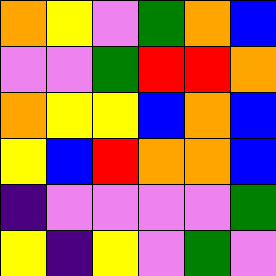[["orange", "yellow", "violet", "green", "orange", "blue"], ["violet", "violet", "green", "red", "red", "orange"], ["orange", "yellow", "yellow", "blue", "orange", "blue"], ["yellow", "blue", "red", "orange", "orange", "blue"], ["indigo", "violet", "violet", "violet", "violet", "green"], ["yellow", "indigo", "yellow", "violet", "green", "violet"]]